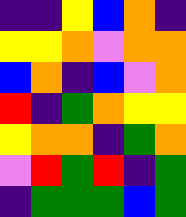[["indigo", "indigo", "yellow", "blue", "orange", "indigo"], ["yellow", "yellow", "orange", "violet", "orange", "orange"], ["blue", "orange", "indigo", "blue", "violet", "orange"], ["red", "indigo", "green", "orange", "yellow", "yellow"], ["yellow", "orange", "orange", "indigo", "green", "orange"], ["violet", "red", "green", "red", "indigo", "green"], ["indigo", "green", "green", "green", "blue", "green"]]